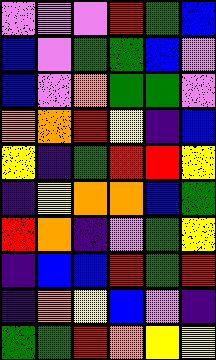[["violet", "violet", "violet", "red", "green", "blue"], ["blue", "violet", "green", "green", "blue", "violet"], ["blue", "violet", "orange", "green", "green", "violet"], ["orange", "orange", "red", "yellow", "indigo", "blue"], ["yellow", "indigo", "green", "red", "red", "yellow"], ["indigo", "yellow", "orange", "orange", "blue", "green"], ["red", "orange", "indigo", "violet", "green", "yellow"], ["indigo", "blue", "blue", "red", "green", "red"], ["indigo", "orange", "yellow", "blue", "violet", "indigo"], ["green", "green", "red", "orange", "yellow", "yellow"]]